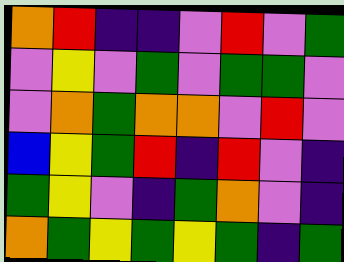[["orange", "red", "indigo", "indigo", "violet", "red", "violet", "green"], ["violet", "yellow", "violet", "green", "violet", "green", "green", "violet"], ["violet", "orange", "green", "orange", "orange", "violet", "red", "violet"], ["blue", "yellow", "green", "red", "indigo", "red", "violet", "indigo"], ["green", "yellow", "violet", "indigo", "green", "orange", "violet", "indigo"], ["orange", "green", "yellow", "green", "yellow", "green", "indigo", "green"]]